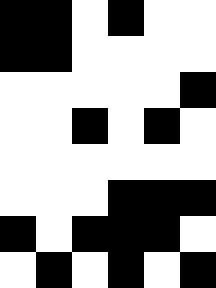[["black", "black", "white", "black", "white", "white"], ["black", "black", "white", "white", "white", "white"], ["white", "white", "white", "white", "white", "black"], ["white", "white", "black", "white", "black", "white"], ["white", "white", "white", "white", "white", "white"], ["white", "white", "white", "black", "black", "black"], ["black", "white", "black", "black", "black", "white"], ["white", "black", "white", "black", "white", "black"]]